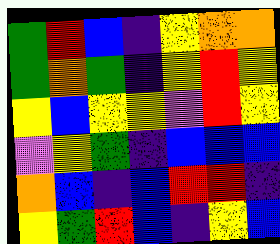[["green", "red", "blue", "indigo", "yellow", "orange", "orange"], ["green", "orange", "green", "indigo", "yellow", "red", "yellow"], ["yellow", "blue", "yellow", "yellow", "violet", "red", "yellow"], ["violet", "yellow", "green", "indigo", "blue", "blue", "blue"], ["orange", "blue", "indigo", "blue", "red", "red", "indigo"], ["yellow", "green", "red", "blue", "indigo", "yellow", "blue"]]